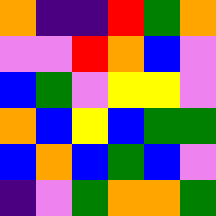[["orange", "indigo", "indigo", "red", "green", "orange"], ["violet", "violet", "red", "orange", "blue", "violet"], ["blue", "green", "violet", "yellow", "yellow", "violet"], ["orange", "blue", "yellow", "blue", "green", "green"], ["blue", "orange", "blue", "green", "blue", "violet"], ["indigo", "violet", "green", "orange", "orange", "green"]]